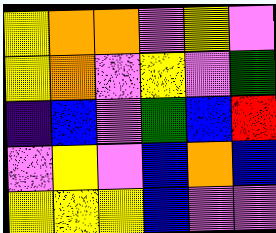[["yellow", "orange", "orange", "violet", "yellow", "violet"], ["yellow", "orange", "violet", "yellow", "violet", "green"], ["indigo", "blue", "violet", "green", "blue", "red"], ["violet", "yellow", "violet", "blue", "orange", "blue"], ["yellow", "yellow", "yellow", "blue", "violet", "violet"]]